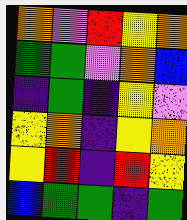[["orange", "violet", "red", "yellow", "orange"], ["green", "green", "violet", "orange", "blue"], ["indigo", "green", "indigo", "yellow", "violet"], ["yellow", "orange", "indigo", "yellow", "orange"], ["yellow", "red", "indigo", "red", "yellow"], ["blue", "green", "green", "indigo", "green"]]